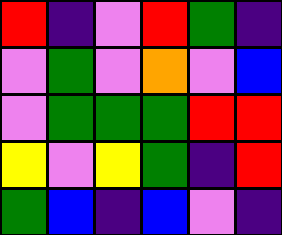[["red", "indigo", "violet", "red", "green", "indigo"], ["violet", "green", "violet", "orange", "violet", "blue"], ["violet", "green", "green", "green", "red", "red"], ["yellow", "violet", "yellow", "green", "indigo", "red"], ["green", "blue", "indigo", "blue", "violet", "indigo"]]